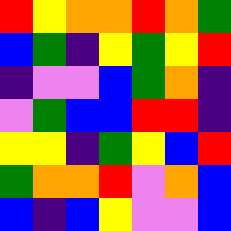[["red", "yellow", "orange", "orange", "red", "orange", "green"], ["blue", "green", "indigo", "yellow", "green", "yellow", "red"], ["indigo", "violet", "violet", "blue", "green", "orange", "indigo"], ["violet", "green", "blue", "blue", "red", "red", "indigo"], ["yellow", "yellow", "indigo", "green", "yellow", "blue", "red"], ["green", "orange", "orange", "red", "violet", "orange", "blue"], ["blue", "indigo", "blue", "yellow", "violet", "violet", "blue"]]